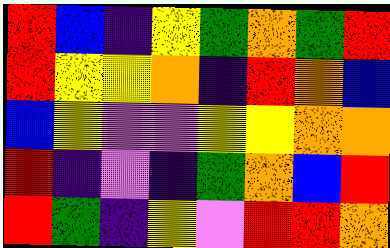[["red", "blue", "indigo", "yellow", "green", "orange", "green", "red"], ["red", "yellow", "yellow", "orange", "indigo", "red", "orange", "blue"], ["blue", "yellow", "violet", "violet", "yellow", "yellow", "orange", "orange"], ["red", "indigo", "violet", "indigo", "green", "orange", "blue", "red"], ["red", "green", "indigo", "yellow", "violet", "red", "red", "orange"]]